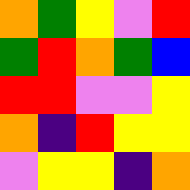[["orange", "green", "yellow", "violet", "red"], ["green", "red", "orange", "green", "blue"], ["red", "red", "violet", "violet", "yellow"], ["orange", "indigo", "red", "yellow", "yellow"], ["violet", "yellow", "yellow", "indigo", "orange"]]